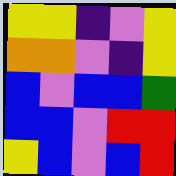[["yellow", "yellow", "indigo", "violet", "yellow"], ["orange", "orange", "violet", "indigo", "yellow"], ["blue", "violet", "blue", "blue", "green"], ["blue", "blue", "violet", "red", "red"], ["yellow", "blue", "violet", "blue", "red"]]